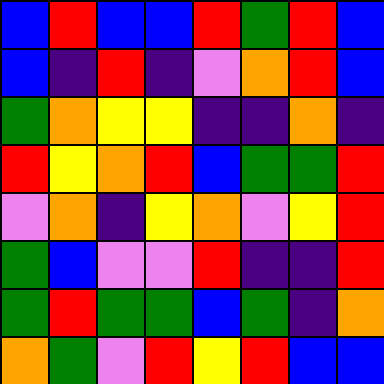[["blue", "red", "blue", "blue", "red", "green", "red", "blue"], ["blue", "indigo", "red", "indigo", "violet", "orange", "red", "blue"], ["green", "orange", "yellow", "yellow", "indigo", "indigo", "orange", "indigo"], ["red", "yellow", "orange", "red", "blue", "green", "green", "red"], ["violet", "orange", "indigo", "yellow", "orange", "violet", "yellow", "red"], ["green", "blue", "violet", "violet", "red", "indigo", "indigo", "red"], ["green", "red", "green", "green", "blue", "green", "indigo", "orange"], ["orange", "green", "violet", "red", "yellow", "red", "blue", "blue"]]